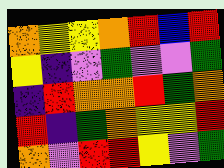[["orange", "yellow", "yellow", "orange", "red", "blue", "red"], ["yellow", "indigo", "violet", "green", "violet", "violet", "green"], ["indigo", "red", "orange", "orange", "red", "green", "orange"], ["red", "indigo", "green", "orange", "yellow", "yellow", "red"], ["orange", "violet", "red", "red", "yellow", "violet", "green"]]